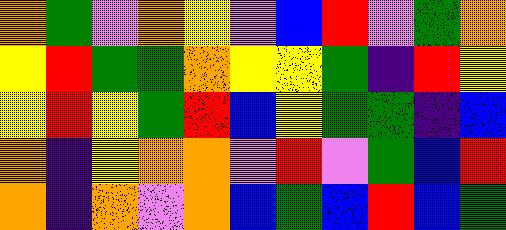[["orange", "green", "violet", "orange", "yellow", "violet", "blue", "red", "violet", "green", "orange"], ["yellow", "red", "green", "green", "orange", "yellow", "yellow", "green", "indigo", "red", "yellow"], ["yellow", "red", "yellow", "green", "red", "blue", "yellow", "green", "green", "indigo", "blue"], ["orange", "indigo", "yellow", "orange", "orange", "violet", "red", "violet", "green", "blue", "red"], ["orange", "indigo", "orange", "violet", "orange", "blue", "green", "blue", "red", "blue", "green"]]